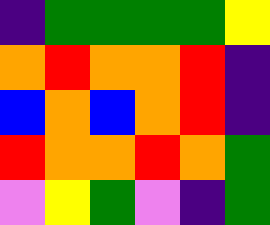[["indigo", "green", "green", "green", "green", "yellow"], ["orange", "red", "orange", "orange", "red", "indigo"], ["blue", "orange", "blue", "orange", "red", "indigo"], ["red", "orange", "orange", "red", "orange", "green"], ["violet", "yellow", "green", "violet", "indigo", "green"]]